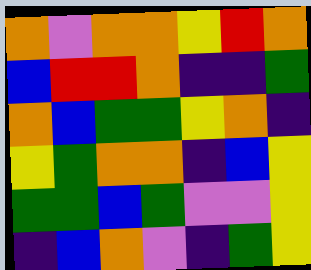[["orange", "violet", "orange", "orange", "yellow", "red", "orange"], ["blue", "red", "red", "orange", "indigo", "indigo", "green"], ["orange", "blue", "green", "green", "yellow", "orange", "indigo"], ["yellow", "green", "orange", "orange", "indigo", "blue", "yellow"], ["green", "green", "blue", "green", "violet", "violet", "yellow"], ["indigo", "blue", "orange", "violet", "indigo", "green", "yellow"]]